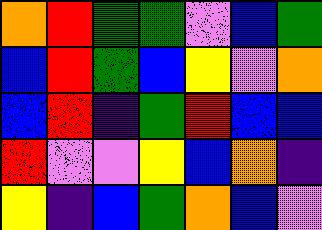[["orange", "red", "green", "green", "violet", "blue", "green"], ["blue", "red", "green", "blue", "yellow", "violet", "orange"], ["blue", "red", "indigo", "green", "red", "blue", "blue"], ["red", "violet", "violet", "yellow", "blue", "orange", "indigo"], ["yellow", "indigo", "blue", "green", "orange", "blue", "violet"]]